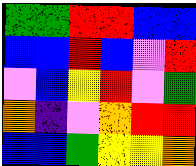[["green", "green", "red", "red", "blue", "blue"], ["blue", "blue", "red", "blue", "violet", "red"], ["violet", "blue", "yellow", "red", "violet", "green"], ["orange", "indigo", "violet", "orange", "red", "red"], ["blue", "blue", "green", "yellow", "yellow", "orange"]]